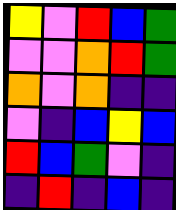[["yellow", "violet", "red", "blue", "green"], ["violet", "violet", "orange", "red", "green"], ["orange", "violet", "orange", "indigo", "indigo"], ["violet", "indigo", "blue", "yellow", "blue"], ["red", "blue", "green", "violet", "indigo"], ["indigo", "red", "indigo", "blue", "indigo"]]